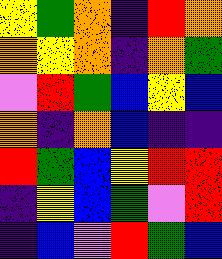[["yellow", "green", "orange", "indigo", "red", "orange"], ["orange", "yellow", "orange", "indigo", "orange", "green"], ["violet", "red", "green", "blue", "yellow", "blue"], ["orange", "indigo", "orange", "blue", "indigo", "indigo"], ["red", "green", "blue", "yellow", "red", "red"], ["indigo", "yellow", "blue", "green", "violet", "red"], ["indigo", "blue", "violet", "red", "green", "blue"]]